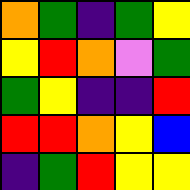[["orange", "green", "indigo", "green", "yellow"], ["yellow", "red", "orange", "violet", "green"], ["green", "yellow", "indigo", "indigo", "red"], ["red", "red", "orange", "yellow", "blue"], ["indigo", "green", "red", "yellow", "yellow"]]